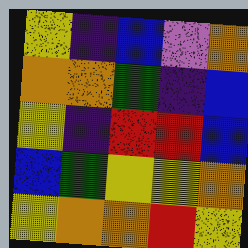[["yellow", "indigo", "blue", "violet", "orange"], ["orange", "orange", "green", "indigo", "blue"], ["yellow", "indigo", "red", "red", "blue"], ["blue", "green", "yellow", "yellow", "orange"], ["yellow", "orange", "orange", "red", "yellow"]]